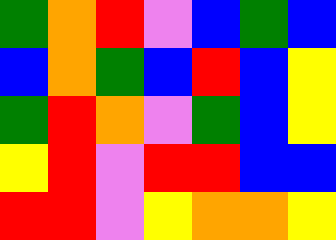[["green", "orange", "red", "violet", "blue", "green", "blue"], ["blue", "orange", "green", "blue", "red", "blue", "yellow"], ["green", "red", "orange", "violet", "green", "blue", "yellow"], ["yellow", "red", "violet", "red", "red", "blue", "blue"], ["red", "red", "violet", "yellow", "orange", "orange", "yellow"]]